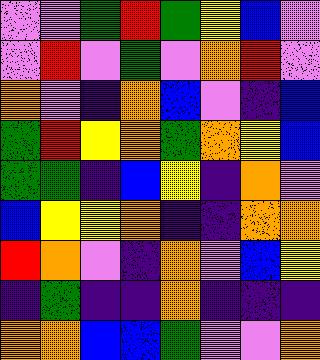[["violet", "violet", "green", "red", "green", "yellow", "blue", "violet"], ["violet", "red", "violet", "green", "violet", "orange", "red", "violet"], ["orange", "violet", "indigo", "orange", "blue", "violet", "indigo", "blue"], ["green", "red", "yellow", "orange", "green", "orange", "yellow", "blue"], ["green", "green", "indigo", "blue", "yellow", "indigo", "orange", "violet"], ["blue", "yellow", "yellow", "orange", "indigo", "indigo", "orange", "orange"], ["red", "orange", "violet", "indigo", "orange", "violet", "blue", "yellow"], ["indigo", "green", "indigo", "indigo", "orange", "indigo", "indigo", "indigo"], ["orange", "orange", "blue", "blue", "green", "violet", "violet", "orange"]]